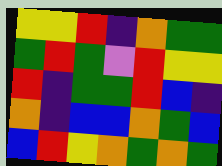[["yellow", "yellow", "red", "indigo", "orange", "green", "green"], ["green", "red", "green", "violet", "red", "yellow", "yellow"], ["red", "indigo", "green", "green", "red", "blue", "indigo"], ["orange", "indigo", "blue", "blue", "orange", "green", "blue"], ["blue", "red", "yellow", "orange", "green", "orange", "green"]]